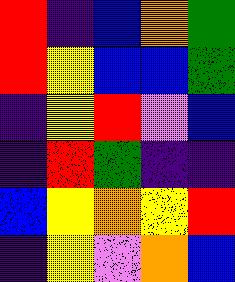[["red", "indigo", "blue", "orange", "green"], ["red", "yellow", "blue", "blue", "green"], ["indigo", "yellow", "red", "violet", "blue"], ["indigo", "red", "green", "indigo", "indigo"], ["blue", "yellow", "orange", "yellow", "red"], ["indigo", "yellow", "violet", "orange", "blue"]]